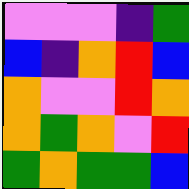[["violet", "violet", "violet", "indigo", "green"], ["blue", "indigo", "orange", "red", "blue"], ["orange", "violet", "violet", "red", "orange"], ["orange", "green", "orange", "violet", "red"], ["green", "orange", "green", "green", "blue"]]